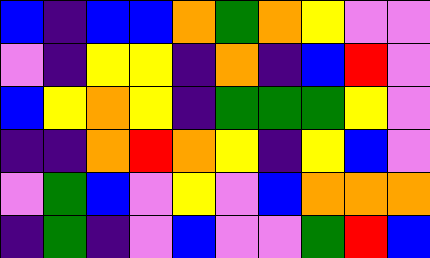[["blue", "indigo", "blue", "blue", "orange", "green", "orange", "yellow", "violet", "violet"], ["violet", "indigo", "yellow", "yellow", "indigo", "orange", "indigo", "blue", "red", "violet"], ["blue", "yellow", "orange", "yellow", "indigo", "green", "green", "green", "yellow", "violet"], ["indigo", "indigo", "orange", "red", "orange", "yellow", "indigo", "yellow", "blue", "violet"], ["violet", "green", "blue", "violet", "yellow", "violet", "blue", "orange", "orange", "orange"], ["indigo", "green", "indigo", "violet", "blue", "violet", "violet", "green", "red", "blue"]]